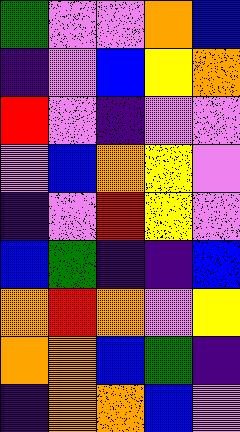[["green", "violet", "violet", "orange", "blue"], ["indigo", "violet", "blue", "yellow", "orange"], ["red", "violet", "indigo", "violet", "violet"], ["violet", "blue", "orange", "yellow", "violet"], ["indigo", "violet", "red", "yellow", "violet"], ["blue", "green", "indigo", "indigo", "blue"], ["orange", "red", "orange", "violet", "yellow"], ["orange", "orange", "blue", "green", "indigo"], ["indigo", "orange", "orange", "blue", "violet"]]